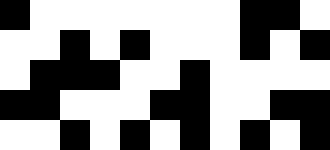[["black", "white", "white", "white", "white", "white", "white", "white", "black", "black", "white"], ["white", "white", "black", "white", "black", "white", "white", "white", "black", "white", "black"], ["white", "black", "black", "black", "white", "white", "black", "white", "white", "white", "white"], ["black", "black", "white", "white", "white", "black", "black", "white", "white", "black", "black"], ["white", "white", "black", "white", "black", "white", "black", "white", "black", "white", "black"]]